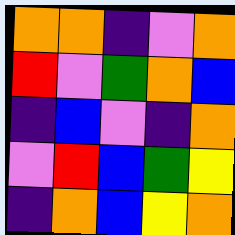[["orange", "orange", "indigo", "violet", "orange"], ["red", "violet", "green", "orange", "blue"], ["indigo", "blue", "violet", "indigo", "orange"], ["violet", "red", "blue", "green", "yellow"], ["indigo", "orange", "blue", "yellow", "orange"]]